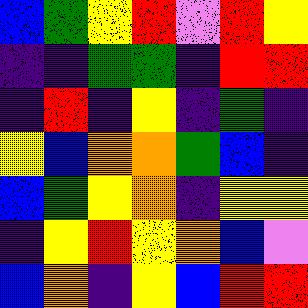[["blue", "green", "yellow", "red", "violet", "red", "yellow"], ["indigo", "indigo", "green", "green", "indigo", "red", "red"], ["indigo", "red", "indigo", "yellow", "indigo", "green", "indigo"], ["yellow", "blue", "orange", "orange", "green", "blue", "indigo"], ["blue", "green", "yellow", "orange", "indigo", "yellow", "yellow"], ["indigo", "yellow", "red", "yellow", "orange", "blue", "violet"], ["blue", "orange", "indigo", "yellow", "blue", "red", "red"]]